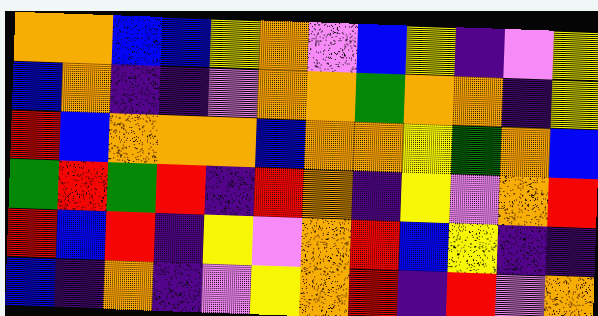[["orange", "orange", "blue", "blue", "yellow", "orange", "violet", "blue", "yellow", "indigo", "violet", "yellow"], ["blue", "orange", "indigo", "indigo", "violet", "orange", "orange", "green", "orange", "orange", "indigo", "yellow"], ["red", "blue", "orange", "orange", "orange", "blue", "orange", "orange", "yellow", "green", "orange", "blue"], ["green", "red", "green", "red", "indigo", "red", "orange", "indigo", "yellow", "violet", "orange", "red"], ["red", "blue", "red", "indigo", "yellow", "violet", "orange", "red", "blue", "yellow", "indigo", "indigo"], ["blue", "indigo", "orange", "indigo", "violet", "yellow", "orange", "red", "indigo", "red", "violet", "orange"]]